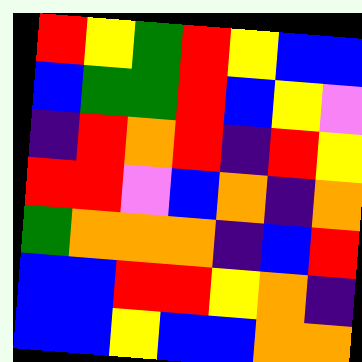[["red", "yellow", "green", "red", "yellow", "blue", "blue"], ["blue", "green", "green", "red", "blue", "yellow", "violet"], ["indigo", "red", "orange", "red", "indigo", "red", "yellow"], ["red", "red", "violet", "blue", "orange", "indigo", "orange"], ["green", "orange", "orange", "orange", "indigo", "blue", "red"], ["blue", "blue", "red", "red", "yellow", "orange", "indigo"], ["blue", "blue", "yellow", "blue", "blue", "orange", "orange"]]